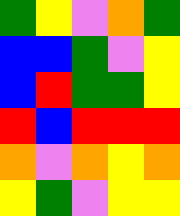[["green", "yellow", "violet", "orange", "green"], ["blue", "blue", "green", "violet", "yellow"], ["blue", "red", "green", "green", "yellow"], ["red", "blue", "red", "red", "red"], ["orange", "violet", "orange", "yellow", "orange"], ["yellow", "green", "violet", "yellow", "yellow"]]